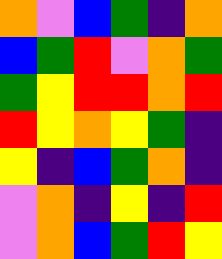[["orange", "violet", "blue", "green", "indigo", "orange"], ["blue", "green", "red", "violet", "orange", "green"], ["green", "yellow", "red", "red", "orange", "red"], ["red", "yellow", "orange", "yellow", "green", "indigo"], ["yellow", "indigo", "blue", "green", "orange", "indigo"], ["violet", "orange", "indigo", "yellow", "indigo", "red"], ["violet", "orange", "blue", "green", "red", "yellow"]]